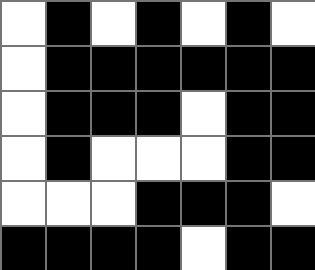[["white", "black", "white", "black", "white", "black", "white"], ["white", "black", "black", "black", "black", "black", "black"], ["white", "black", "black", "black", "white", "black", "black"], ["white", "black", "white", "white", "white", "black", "black"], ["white", "white", "white", "black", "black", "black", "white"], ["black", "black", "black", "black", "white", "black", "black"]]